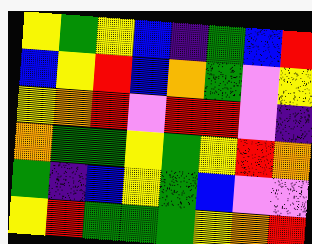[["yellow", "green", "yellow", "blue", "indigo", "green", "blue", "red"], ["blue", "yellow", "red", "blue", "orange", "green", "violet", "yellow"], ["yellow", "orange", "red", "violet", "red", "red", "violet", "indigo"], ["orange", "green", "green", "yellow", "green", "yellow", "red", "orange"], ["green", "indigo", "blue", "yellow", "green", "blue", "violet", "violet"], ["yellow", "red", "green", "green", "green", "yellow", "orange", "red"]]